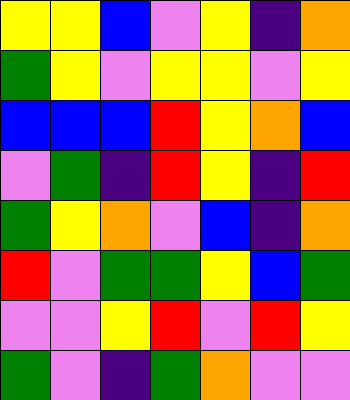[["yellow", "yellow", "blue", "violet", "yellow", "indigo", "orange"], ["green", "yellow", "violet", "yellow", "yellow", "violet", "yellow"], ["blue", "blue", "blue", "red", "yellow", "orange", "blue"], ["violet", "green", "indigo", "red", "yellow", "indigo", "red"], ["green", "yellow", "orange", "violet", "blue", "indigo", "orange"], ["red", "violet", "green", "green", "yellow", "blue", "green"], ["violet", "violet", "yellow", "red", "violet", "red", "yellow"], ["green", "violet", "indigo", "green", "orange", "violet", "violet"]]